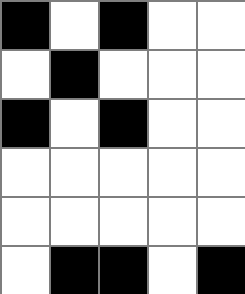[["black", "white", "black", "white", "white"], ["white", "black", "white", "white", "white"], ["black", "white", "black", "white", "white"], ["white", "white", "white", "white", "white"], ["white", "white", "white", "white", "white"], ["white", "black", "black", "white", "black"]]